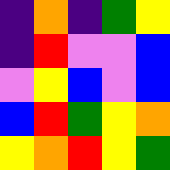[["indigo", "orange", "indigo", "green", "yellow"], ["indigo", "red", "violet", "violet", "blue"], ["violet", "yellow", "blue", "violet", "blue"], ["blue", "red", "green", "yellow", "orange"], ["yellow", "orange", "red", "yellow", "green"]]